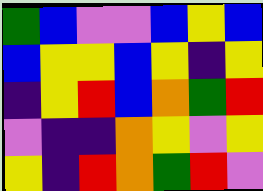[["green", "blue", "violet", "violet", "blue", "yellow", "blue"], ["blue", "yellow", "yellow", "blue", "yellow", "indigo", "yellow"], ["indigo", "yellow", "red", "blue", "orange", "green", "red"], ["violet", "indigo", "indigo", "orange", "yellow", "violet", "yellow"], ["yellow", "indigo", "red", "orange", "green", "red", "violet"]]